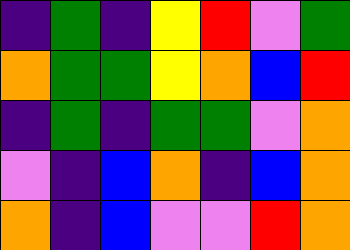[["indigo", "green", "indigo", "yellow", "red", "violet", "green"], ["orange", "green", "green", "yellow", "orange", "blue", "red"], ["indigo", "green", "indigo", "green", "green", "violet", "orange"], ["violet", "indigo", "blue", "orange", "indigo", "blue", "orange"], ["orange", "indigo", "blue", "violet", "violet", "red", "orange"]]